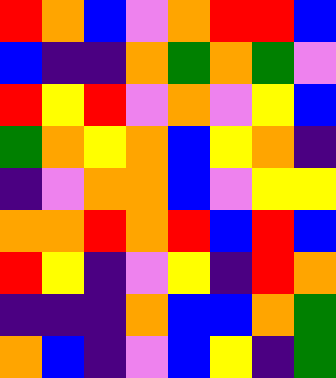[["red", "orange", "blue", "violet", "orange", "red", "red", "blue"], ["blue", "indigo", "indigo", "orange", "green", "orange", "green", "violet"], ["red", "yellow", "red", "violet", "orange", "violet", "yellow", "blue"], ["green", "orange", "yellow", "orange", "blue", "yellow", "orange", "indigo"], ["indigo", "violet", "orange", "orange", "blue", "violet", "yellow", "yellow"], ["orange", "orange", "red", "orange", "red", "blue", "red", "blue"], ["red", "yellow", "indigo", "violet", "yellow", "indigo", "red", "orange"], ["indigo", "indigo", "indigo", "orange", "blue", "blue", "orange", "green"], ["orange", "blue", "indigo", "violet", "blue", "yellow", "indigo", "green"]]